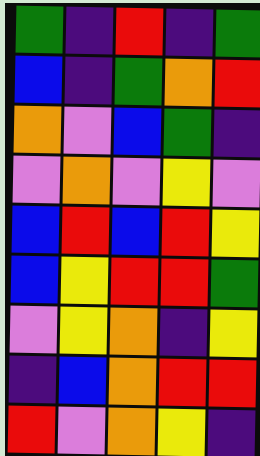[["green", "indigo", "red", "indigo", "green"], ["blue", "indigo", "green", "orange", "red"], ["orange", "violet", "blue", "green", "indigo"], ["violet", "orange", "violet", "yellow", "violet"], ["blue", "red", "blue", "red", "yellow"], ["blue", "yellow", "red", "red", "green"], ["violet", "yellow", "orange", "indigo", "yellow"], ["indigo", "blue", "orange", "red", "red"], ["red", "violet", "orange", "yellow", "indigo"]]